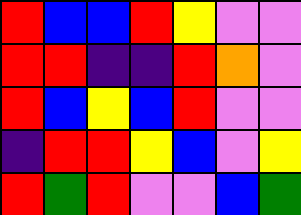[["red", "blue", "blue", "red", "yellow", "violet", "violet"], ["red", "red", "indigo", "indigo", "red", "orange", "violet"], ["red", "blue", "yellow", "blue", "red", "violet", "violet"], ["indigo", "red", "red", "yellow", "blue", "violet", "yellow"], ["red", "green", "red", "violet", "violet", "blue", "green"]]